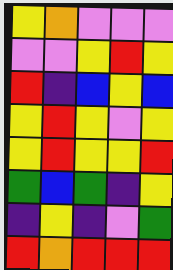[["yellow", "orange", "violet", "violet", "violet"], ["violet", "violet", "yellow", "red", "yellow"], ["red", "indigo", "blue", "yellow", "blue"], ["yellow", "red", "yellow", "violet", "yellow"], ["yellow", "red", "yellow", "yellow", "red"], ["green", "blue", "green", "indigo", "yellow"], ["indigo", "yellow", "indigo", "violet", "green"], ["red", "orange", "red", "red", "red"]]